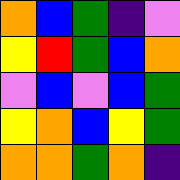[["orange", "blue", "green", "indigo", "violet"], ["yellow", "red", "green", "blue", "orange"], ["violet", "blue", "violet", "blue", "green"], ["yellow", "orange", "blue", "yellow", "green"], ["orange", "orange", "green", "orange", "indigo"]]